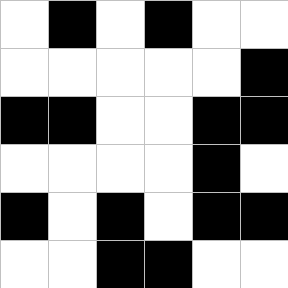[["white", "black", "white", "black", "white", "white"], ["white", "white", "white", "white", "white", "black"], ["black", "black", "white", "white", "black", "black"], ["white", "white", "white", "white", "black", "white"], ["black", "white", "black", "white", "black", "black"], ["white", "white", "black", "black", "white", "white"]]